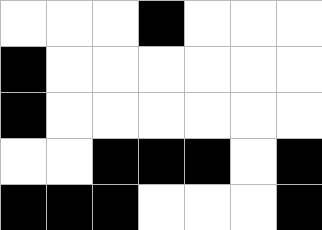[["white", "white", "white", "black", "white", "white", "white"], ["black", "white", "white", "white", "white", "white", "white"], ["black", "white", "white", "white", "white", "white", "white"], ["white", "white", "black", "black", "black", "white", "black"], ["black", "black", "black", "white", "white", "white", "black"]]